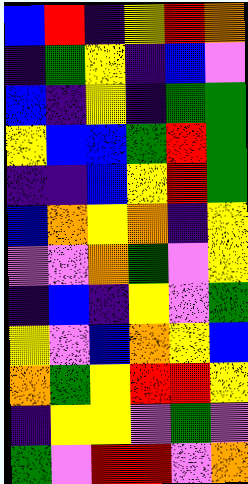[["blue", "red", "indigo", "yellow", "red", "orange"], ["indigo", "green", "yellow", "indigo", "blue", "violet"], ["blue", "indigo", "yellow", "indigo", "green", "green"], ["yellow", "blue", "blue", "green", "red", "green"], ["indigo", "indigo", "blue", "yellow", "red", "green"], ["blue", "orange", "yellow", "orange", "indigo", "yellow"], ["violet", "violet", "orange", "green", "violet", "yellow"], ["indigo", "blue", "indigo", "yellow", "violet", "green"], ["yellow", "violet", "blue", "orange", "yellow", "blue"], ["orange", "green", "yellow", "red", "red", "yellow"], ["indigo", "yellow", "yellow", "violet", "green", "violet"], ["green", "violet", "red", "red", "violet", "orange"]]